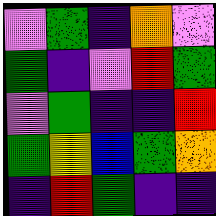[["violet", "green", "indigo", "orange", "violet"], ["green", "indigo", "violet", "red", "green"], ["violet", "green", "indigo", "indigo", "red"], ["green", "yellow", "blue", "green", "orange"], ["indigo", "red", "green", "indigo", "indigo"]]